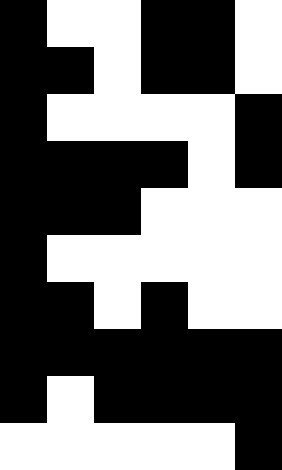[["black", "white", "white", "black", "black", "white"], ["black", "black", "white", "black", "black", "white"], ["black", "white", "white", "white", "white", "black"], ["black", "black", "black", "black", "white", "black"], ["black", "black", "black", "white", "white", "white"], ["black", "white", "white", "white", "white", "white"], ["black", "black", "white", "black", "white", "white"], ["black", "black", "black", "black", "black", "black"], ["black", "white", "black", "black", "black", "black"], ["white", "white", "white", "white", "white", "black"]]